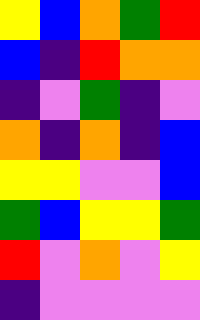[["yellow", "blue", "orange", "green", "red"], ["blue", "indigo", "red", "orange", "orange"], ["indigo", "violet", "green", "indigo", "violet"], ["orange", "indigo", "orange", "indigo", "blue"], ["yellow", "yellow", "violet", "violet", "blue"], ["green", "blue", "yellow", "yellow", "green"], ["red", "violet", "orange", "violet", "yellow"], ["indigo", "violet", "violet", "violet", "violet"]]